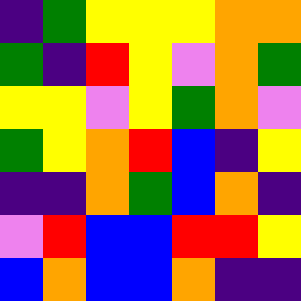[["indigo", "green", "yellow", "yellow", "yellow", "orange", "orange"], ["green", "indigo", "red", "yellow", "violet", "orange", "green"], ["yellow", "yellow", "violet", "yellow", "green", "orange", "violet"], ["green", "yellow", "orange", "red", "blue", "indigo", "yellow"], ["indigo", "indigo", "orange", "green", "blue", "orange", "indigo"], ["violet", "red", "blue", "blue", "red", "red", "yellow"], ["blue", "orange", "blue", "blue", "orange", "indigo", "indigo"]]